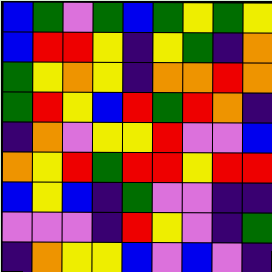[["blue", "green", "violet", "green", "blue", "green", "yellow", "green", "yellow"], ["blue", "red", "red", "yellow", "indigo", "yellow", "green", "indigo", "orange"], ["green", "yellow", "orange", "yellow", "indigo", "orange", "orange", "red", "orange"], ["green", "red", "yellow", "blue", "red", "green", "red", "orange", "indigo"], ["indigo", "orange", "violet", "yellow", "yellow", "red", "violet", "violet", "blue"], ["orange", "yellow", "red", "green", "red", "red", "yellow", "red", "red"], ["blue", "yellow", "blue", "indigo", "green", "violet", "violet", "indigo", "indigo"], ["violet", "violet", "violet", "indigo", "red", "yellow", "violet", "indigo", "green"], ["indigo", "orange", "yellow", "yellow", "blue", "violet", "blue", "violet", "indigo"]]